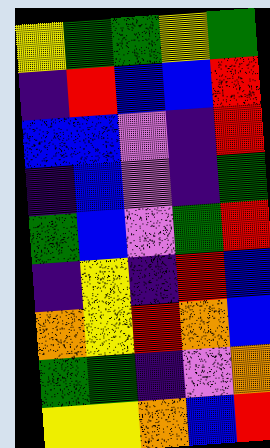[["yellow", "green", "green", "yellow", "green"], ["indigo", "red", "blue", "blue", "red"], ["blue", "blue", "violet", "indigo", "red"], ["indigo", "blue", "violet", "indigo", "green"], ["green", "blue", "violet", "green", "red"], ["indigo", "yellow", "indigo", "red", "blue"], ["orange", "yellow", "red", "orange", "blue"], ["green", "green", "indigo", "violet", "orange"], ["yellow", "yellow", "orange", "blue", "red"]]